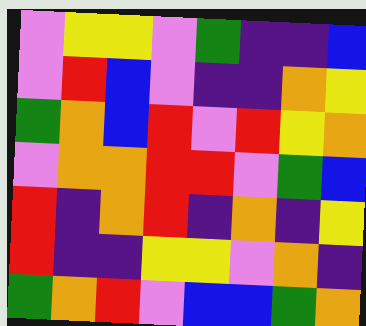[["violet", "yellow", "yellow", "violet", "green", "indigo", "indigo", "blue"], ["violet", "red", "blue", "violet", "indigo", "indigo", "orange", "yellow"], ["green", "orange", "blue", "red", "violet", "red", "yellow", "orange"], ["violet", "orange", "orange", "red", "red", "violet", "green", "blue"], ["red", "indigo", "orange", "red", "indigo", "orange", "indigo", "yellow"], ["red", "indigo", "indigo", "yellow", "yellow", "violet", "orange", "indigo"], ["green", "orange", "red", "violet", "blue", "blue", "green", "orange"]]